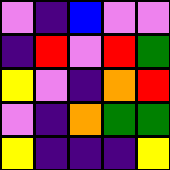[["violet", "indigo", "blue", "violet", "violet"], ["indigo", "red", "violet", "red", "green"], ["yellow", "violet", "indigo", "orange", "red"], ["violet", "indigo", "orange", "green", "green"], ["yellow", "indigo", "indigo", "indigo", "yellow"]]